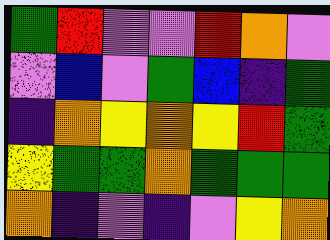[["green", "red", "violet", "violet", "red", "orange", "violet"], ["violet", "blue", "violet", "green", "blue", "indigo", "green"], ["indigo", "orange", "yellow", "orange", "yellow", "red", "green"], ["yellow", "green", "green", "orange", "green", "green", "green"], ["orange", "indigo", "violet", "indigo", "violet", "yellow", "orange"]]